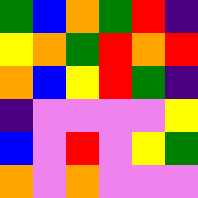[["green", "blue", "orange", "green", "red", "indigo"], ["yellow", "orange", "green", "red", "orange", "red"], ["orange", "blue", "yellow", "red", "green", "indigo"], ["indigo", "violet", "violet", "violet", "violet", "yellow"], ["blue", "violet", "red", "violet", "yellow", "green"], ["orange", "violet", "orange", "violet", "violet", "violet"]]